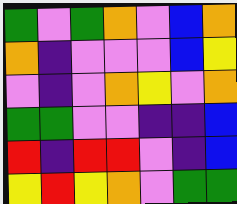[["green", "violet", "green", "orange", "violet", "blue", "orange"], ["orange", "indigo", "violet", "violet", "violet", "blue", "yellow"], ["violet", "indigo", "violet", "orange", "yellow", "violet", "orange"], ["green", "green", "violet", "violet", "indigo", "indigo", "blue"], ["red", "indigo", "red", "red", "violet", "indigo", "blue"], ["yellow", "red", "yellow", "orange", "violet", "green", "green"]]